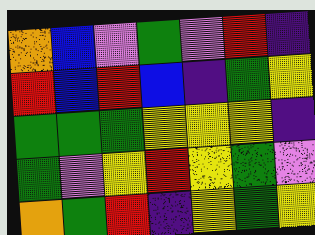[["orange", "blue", "violet", "green", "violet", "red", "indigo"], ["red", "blue", "red", "blue", "indigo", "green", "yellow"], ["green", "green", "green", "yellow", "yellow", "yellow", "indigo"], ["green", "violet", "yellow", "red", "yellow", "green", "violet"], ["orange", "green", "red", "indigo", "yellow", "green", "yellow"]]